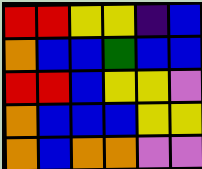[["red", "red", "yellow", "yellow", "indigo", "blue"], ["orange", "blue", "blue", "green", "blue", "blue"], ["red", "red", "blue", "yellow", "yellow", "violet"], ["orange", "blue", "blue", "blue", "yellow", "yellow"], ["orange", "blue", "orange", "orange", "violet", "violet"]]